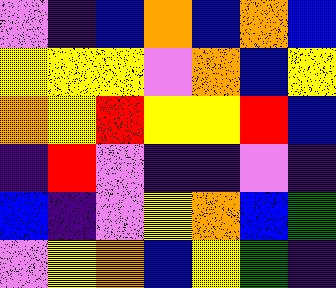[["violet", "indigo", "blue", "orange", "blue", "orange", "blue"], ["yellow", "yellow", "yellow", "violet", "orange", "blue", "yellow"], ["orange", "yellow", "red", "yellow", "yellow", "red", "blue"], ["indigo", "red", "violet", "indigo", "indigo", "violet", "indigo"], ["blue", "indigo", "violet", "yellow", "orange", "blue", "green"], ["violet", "yellow", "orange", "blue", "yellow", "green", "indigo"]]